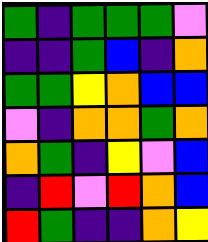[["green", "indigo", "green", "green", "green", "violet"], ["indigo", "indigo", "green", "blue", "indigo", "orange"], ["green", "green", "yellow", "orange", "blue", "blue"], ["violet", "indigo", "orange", "orange", "green", "orange"], ["orange", "green", "indigo", "yellow", "violet", "blue"], ["indigo", "red", "violet", "red", "orange", "blue"], ["red", "green", "indigo", "indigo", "orange", "yellow"]]